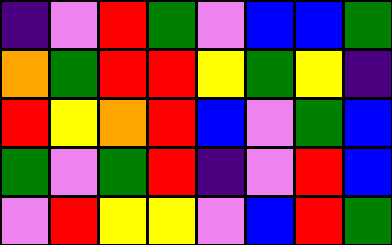[["indigo", "violet", "red", "green", "violet", "blue", "blue", "green"], ["orange", "green", "red", "red", "yellow", "green", "yellow", "indigo"], ["red", "yellow", "orange", "red", "blue", "violet", "green", "blue"], ["green", "violet", "green", "red", "indigo", "violet", "red", "blue"], ["violet", "red", "yellow", "yellow", "violet", "blue", "red", "green"]]